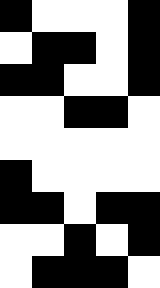[["black", "white", "white", "white", "black"], ["white", "black", "black", "white", "black"], ["black", "black", "white", "white", "black"], ["white", "white", "black", "black", "white"], ["white", "white", "white", "white", "white"], ["black", "white", "white", "white", "white"], ["black", "black", "white", "black", "black"], ["white", "white", "black", "white", "black"], ["white", "black", "black", "black", "white"]]